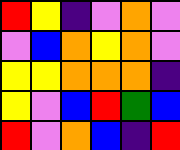[["red", "yellow", "indigo", "violet", "orange", "violet"], ["violet", "blue", "orange", "yellow", "orange", "violet"], ["yellow", "yellow", "orange", "orange", "orange", "indigo"], ["yellow", "violet", "blue", "red", "green", "blue"], ["red", "violet", "orange", "blue", "indigo", "red"]]